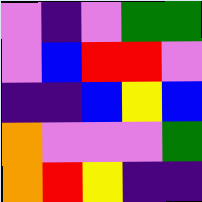[["violet", "indigo", "violet", "green", "green"], ["violet", "blue", "red", "red", "violet"], ["indigo", "indigo", "blue", "yellow", "blue"], ["orange", "violet", "violet", "violet", "green"], ["orange", "red", "yellow", "indigo", "indigo"]]